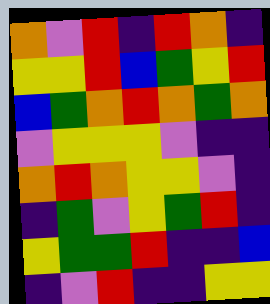[["orange", "violet", "red", "indigo", "red", "orange", "indigo"], ["yellow", "yellow", "red", "blue", "green", "yellow", "red"], ["blue", "green", "orange", "red", "orange", "green", "orange"], ["violet", "yellow", "yellow", "yellow", "violet", "indigo", "indigo"], ["orange", "red", "orange", "yellow", "yellow", "violet", "indigo"], ["indigo", "green", "violet", "yellow", "green", "red", "indigo"], ["yellow", "green", "green", "red", "indigo", "indigo", "blue"], ["indigo", "violet", "red", "indigo", "indigo", "yellow", "yellow"]]